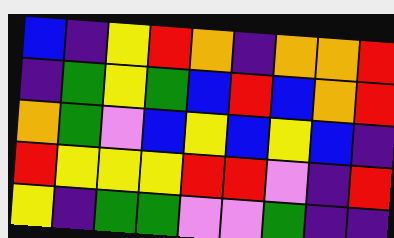[["blue", "indigo", "yellow", "red", "orange", "indigo", "orange", "orange", "red"], ["indigo", "green", "yellow", "green", "blue", "red", "blue", "orange", "red"], ["orange", "green", "violet", "blue", "yellow", "blue", "yellow", "blue", "indigo"], ["red", "yellow", "yellow", "yellow", "red", "red", "violet", "indigo", "red"], ["yellow", "indigo", "green", "green", "violet", "violet", "green", "indigo", "indigo"]]